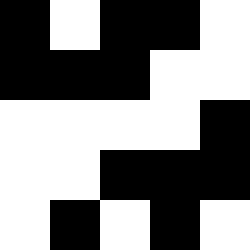[["black", "white", "black", "black", "white"], ["black", "black", "black", "white", "white"], ["white", "white", "white", "white", "black"], ["white", "white", "black", "black", "black"], ["white", "black", "white", "black", "white"]]